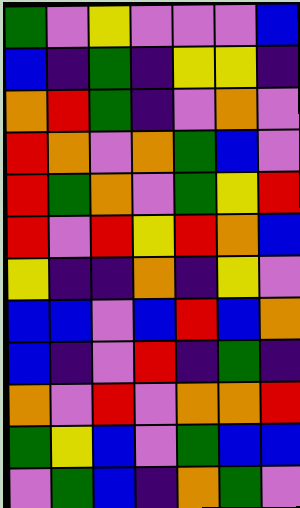[["green", "violet", "yellow", "violet", "violet", "violet", "blue"], ["blue", "indigo", "green", "indigo", "yellow", "yellow", "indigo"], ["orange", "red", "green", "indigo", "violet", "orange", "violet"], ["red", "orange", "violet", "orange", "green", "blue", "violet"], ["red", "green", "orange", "violet", "green", "yellow", "red"], ["red", "violet", "red", "yellow", "red", "orange", "blue"], ["yellow", "indigo", "indigo", "orange", "indigo", "yellow", "violet"], ["blue", "blue", "violet", "blue", "red", "blue", "orange"], ["blue", "indigo", "violet", "red", "indigo", "green", "indigo"], ["orange", "violet", "red", "violet", "orange", "orange", "red"], ["green", "yellow", "blue", "violet", "green", "blue", "blue"], ["violet", "green", "blue", "indigo", "orange", "green", "violet"]]